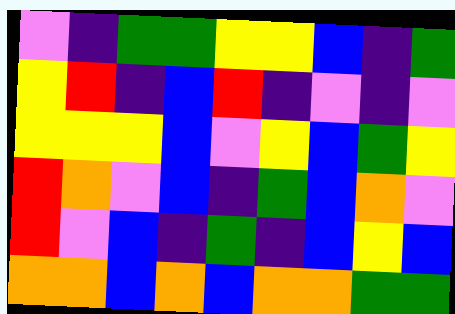[["violet", "indigo", "green", "green", "yellow", "yellow", "blue", "indigo", "green"], ["yellow", "red", "indigo", "blue", "red", "indigo", "violet", "indigo", "violet"], ["yellow", "yellow", "yellow", "blue", "violet", "yellow", "blue", "green", "yellow"], ["red", "orange", "violet", "blue", "indigo", "green", "blue", "orange", "violet"], ["red", "violet", "blue", "indigo", "green", "indigo", "blue", "yellow", "blue"], ["orange", "orange", "blue", "orange", "blue", "orange", "orange", "green", "green"]]